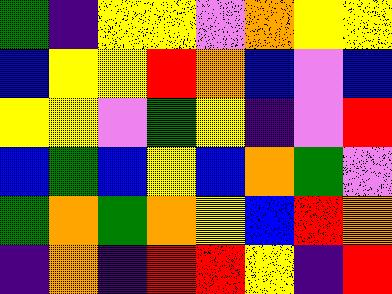[["green", "indigo", "yellow", "yellow", "violet", "orange", "yellow", "yellow"], ["blue", "yellow", "yellow", "red", "orange", "blue", "violet", "blue"], ["yellow", "yellow", "violet", "green", "yellow", "indigo", "violet", "red"], ["blue", "green", "blue", "yellow", "blue", "orange", "green", "violet"], ["green", "orange", "green", "orange", "yellow", "blue", "red", "orange"], ["indigo", "orange", "indigo", "red", "red", "yellow", "indigo", "red"]]